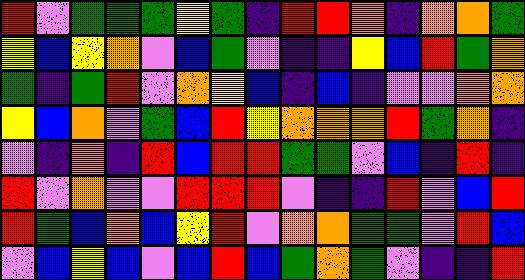[["red", "violet", "green", "green", "green", "yellow", "green", "indigo", "red", "red", "orange", "indigo", "orange", "orange", "green"], ["yellow", "blue", "yellow", "orange", "violet", "blue", "green", "violet", "indigo", "indigo", "yellow", "blue", "red", "green", "orange"], ["green", "indigo", "green", "red", "violet", "orange", "yellow", "blue", "indigo", "blue", "indigo", "violet", "violet", "orange", "orange"], ["yellow", "blue", "orange", "violet", "green", "blue", "red", "yellow", "orange", "orange", "orange", "red", "green", "orange", "indigo"], ["violet", "indigo", "orange", "indigo", "red", "blue", "red", "red", "green", "green", "violet", "blue", "indigo", "red", "indigo"], ["red", "violet", "orange", "violet", "violet", "red", "red", "red", "violet", "indigo", "indigo", "red", "violet", "blue", "red"], ["red", "green", "blue", "orange", "blue", "yellow", "red", "violet", "orange", "orange", "green", "green", "violet", "red", "blue"], ["violet", "blue", "yellow", "blue", "violet", "blue", "red", "blue", "green", "orange", "green", "violet", "indigo", "indigo", "red"]]